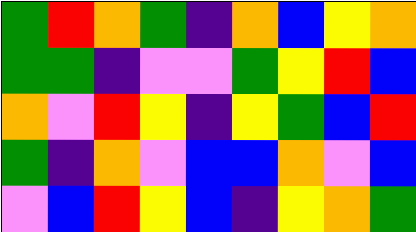[["green", "red", "orange", "green", "indigo", "orange", "blue", "yellow", "orange"], ["green", "green", "indigo", "violet", "violet", "green", "yellow", "red", "blue"], ["orange", "violet", "red", "yellow", "indigo", "yellow", "green", "blue", "red"], ["green", "indigo", "orange", "violet", "blue", "blue", "orange", "violet", "blue"], ["violet", "blue", "red", "yellow", "blue", "indigo", "yellow", "orange", "green"]]